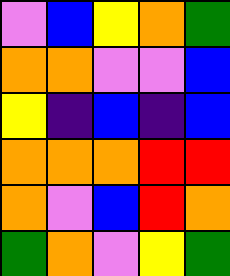[["violet", "blue", "yellow", "orange", "green"], ["orange", "orange", "violet", "violet", "blue"], ["yellow", "indigo", "blue", "indigo", "blue"], ["orange", "orange", "orange", "red", "red"], ["orange", "violet", "blue", "red", "orange"], ["green", "orange", "violet", "yellow", "green"]]